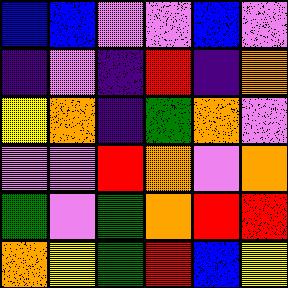[["blue", "blue", "violet", "violet", "blue", "violet"], ["indigo", "violet", "indigo", "red", "indigo", "orange"], ["yellow", "orange", "indigo", "green", "orange", "violet"], ["violet", "violet", "red", "orange", "violet", "orange"], ["green", "violet", "green", "orange", "red", "red"], ["orange", "yellow", "green", "red", "blue", "yellow"]]